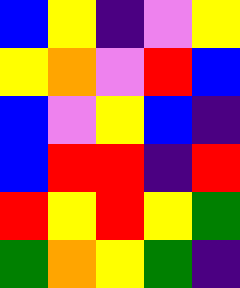[["blue", "yellow", "indigo", "violet", "yellow"], ["yellow", "orange", "violet", "red", "blue"], ["blue", "violet", "yellow", "blue", "indigo"], ["blue", "red", "red", "indigo", "red"], ["red", "yellow", "red", "yellow", "green"], ["green", "orange", "yellow", "green", "indigo"]]